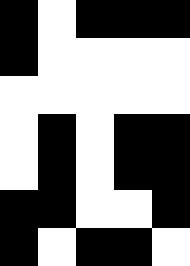[["black", "white", "black", "black", "black"], ["black", "white", "white", "white", "white"], ["white", "white", "white", "white", "white"], ["white", "black", "white", "black", "black"], ["white", "black", "white", "black", "black"], ["black", "black", "white", "white", "black"], ["black", "white", "black", "black", "white"]]